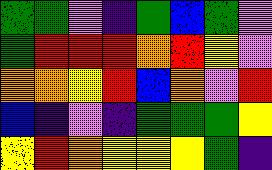[["green", "green", "violet", "indigo", "green", "blue", "green", "violet"], ["green", "red", "red", "red", "orange", "red", "yellow", "violet"], ["orange", "orange", "yellow", "red", "blue", "orange", "violet", "red"], ["blue", "indigo", "violet", "indigo", "green", "green", "green", "yellow"], ["yellow", "red", "orange", "yellow", "yellow", "yellow", "green", "indigo"]]